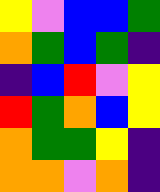[["yellow", "violet", "blue", "blue", "green"], ["orange", "green", "blue", "green", "indigo"], ["indigo", "blue", "red", "violet", "yellow"], ["red", "green", "orange", "blue", "yellow"], ["orange", "green", "green", "yellow", "indigo"], ["orange", "orange", "violet", "orange", "indigo"]]